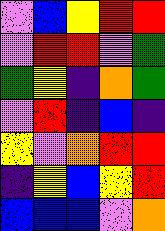[["violet", "blue", "yellow", "red", "red"], ["violet", "red", "red", "violet", "green"], ["green", "yellow", "indigo", "orange", "green"], ["violet", "red", "indigo", "blue", "indigo"], ["yellow", "violet", "orange", "red", "red"], ["indigo", "yellow", "blue", "yellow", "red"], ["blue", "blue", "blue", "violet", "orange"]]